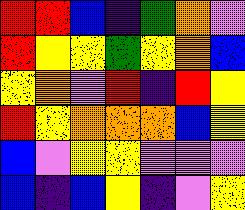[["red", "red", "blue", "indigo", "green", "orange", "violet"], ["red", "yellow", "yellow", "green", "yellow", "orange", "blue"], ["yellow", "orange", "violet", "red", "indigo", "red", "yellow"], ["red", "yellow", "orange", "orange", "orange", "blue", "yellow"], ["blue", "violet", "yellow", "yellow", "violet", "violet", "violet"], ["blue", "indigo", "blue", "yellow", "indigo", "violet", "yellow"]]